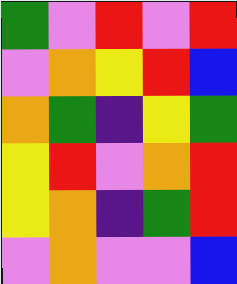[["green", "violet", "red", "violet", "red"], ["violet", "orange", "yellow", "red", "blue"], ["orange", "green", "indigo", "yellow", "green"], ["yellow", "red", "violet", "orange", "red"], ["yellow", "orange", "indigo", "green", "red"], ["violet", "orange", "violet", "violet", "blue"]]